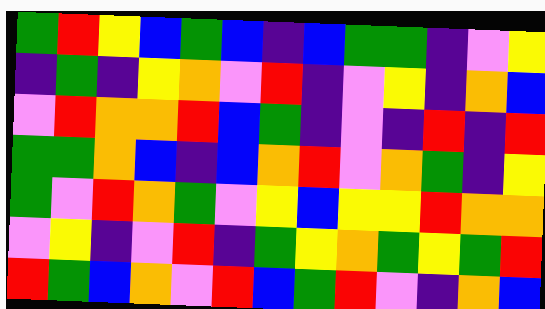[["green", "red", "yellow", "blue", "green", "blue", "indigo", "blue", "green", "green", "indigo", "violet", "yellow"], ["indigo", "green", "indigo", "yellow", "orange", "violet", "red", "indigo", "violet", "yellow", "indigo", "orange", "blue"], ["violet", "red", "orange", "orange", "red", "blue", "green", "indigo", "violet", "indigo", "red", "indigo", "red"], ["green", "green", "orange", "blue", "indigo", "blue", "orange", "red", "violet", "orange", "green", "indigo", "yellow"], ["green", "violet", "red", "orange", "green", "violet", "yellow", "blue", "yellow", "yellow", "red", "orange", "orange"], ["violet", "yellow", "indigo", "violet", "red", "indigo", "green", "yellow", "orange", "green", "yellow", "green", "red"], ["red", "green", "blue", "orange", "violet", "red", "blue", "green", "red", "violet", "indigo", "orange", "blue"]]